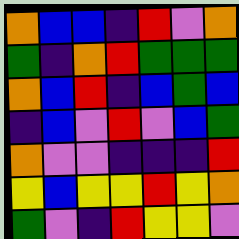[["orange", "blue", "blue", "indigo", "red", "violet", "orange"], ["green", "indigo", "orange", "red", "green", "green", "green"], ["orange", "blue", "red", "indigo", "blue", "green", "blue"], ["indigo", "blue", "violet", "red", "violet", "blue", "green"], ["orange", "violet", "violet", "indigo", "indigo", "indigo", "red"], ["yellow", "blue", "yellow", "yellow", "red", "yellow", "orange"], ["green", "violet", "indigo", "red", "yellow", "yellow", "violet"]]